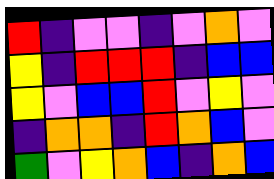[["red", "indigo", "violet", "violet", "indigo", "violet", "orange", "violet"], ["yellow", "indigo", "red", "red", "red", "indigo", "blue", "blue"], ["yellow", "violet", "blue", "blue", "red", "violet", "yellow", "violet"], ["indigo", "orange", "orange", "indigo", "red", "orange", "blue", "violet"], ["green", "violet", "yellow", "orange", "blue", "indigo", "orange", "blue"]]